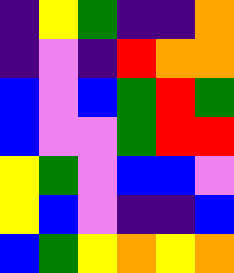[["indigo", "yellow", "green", "indigo", "indigo", "orange"], ["indigo", "violet", "indigo", "red", "orange", "orange"], ["blue", "violet", "blue", "green", "red", "green"], ["blue", "violet", "violet", "green", "red", "red"], ["yellow", "green", "violet", "blue", "blue", "violet"], ["yellow", "blue", "violet", "indigo", "indigo", "blue"], ["blue", "green", "yellow", "orange", "yellow", "orange"]]